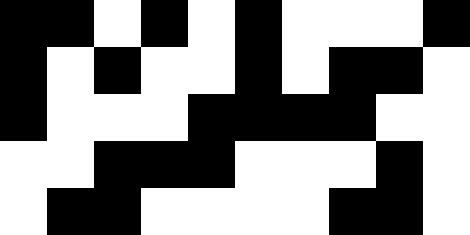[["black", "black", "white", "black", "white", "black", "white", "white", "white", "black"], ["black", "white", "black", "white", "white", "black", "white", "black", "black", "white"], ["black", "white", "white", "white", "black", "black", "black", "black", "white", "white"], ["white", "white", "black", "black", "black", "white", "white", "white", "black", "white"], ["white", "black", "black", "white", "white", "white", "white", "black", "black", "white"]]